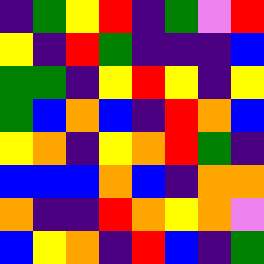[["indigo", "green", "yellow", "red", "indigo", "green", "violet", "red"], ["yellow", "indigo", "red", "green", "indigo", "indigo", "indigo", "blue"], ["green", "green", "indigo", "yellow", "red", "yellow", "indigo", "yellow"], ["green", "blue", "orange", "blue", "indigo", "red", "orange", "blue"], ["yellow", "orange", "indigo", "yellow", "orange", "red", "green", "indigo"], ["blue", "blue", "blue", "orange", "blue", "indigo", "orange", "orange"], ["orange", "indigo", "indigo", "red", "orange", "yellow", "orange", "violet"], ["blue", "yellow", "orange", "indigo", "red", "blue", "indigo", "green"]]